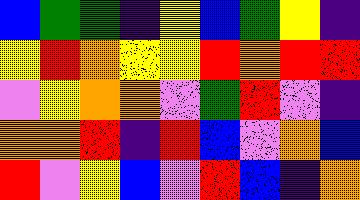[["blue", "green", "green", "indigo", "yellow", "blue", "green", "yellow", "indigo"], ["yellow", "red", "orange", "yellow", "yellow", "red", "orange", "red", "red"], ["violet", "yellow", "orange", "orange", "violet", "green", "red", "violet", "indigo"], ["orange", "orange", "red", "indigo", "red", "blue", "violet", "orange", "blue"], ["red", "violet", "yellow", "blue", "violet", "red", "blue", "indigo", "orange"]]